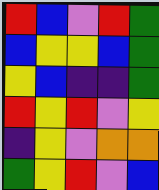[["red", "blue", "violet", "red", "green"], ["blue", "yellow", "yellow", "blue", "green"], ["yellow", "blue", "indigo", "indigo", "green"], ["red", "yellow", "red", "violet", "yellow"], ["indigo", "yellow", "violet", "orange", "orange"], ["green", "yellow", "red", "violet", "blue"]]